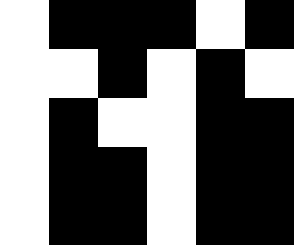[["white", "black", "black", "black", "white", "black"], ["white", "white", "black", "white", "black", "white"], ["white", "black", "white", "white", "black", "black"], ["white", "black", "black", "white", "black", "black"], ["white", "black", "black", "white", "black", "black"]]